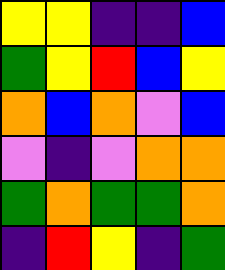[["yellow", "yellow", "indigo", "indigo", "blue"], ["green", "yellow", "red", "blue", "yellow"], ["orange", "blue", "orange", "violet", "blue"], ["violet", "indigo", "violet", "orange", "orange"], ["green", "orange", "green", "green", "orange"], ["indigo", "red", "yellow", "indigo", "green"]]